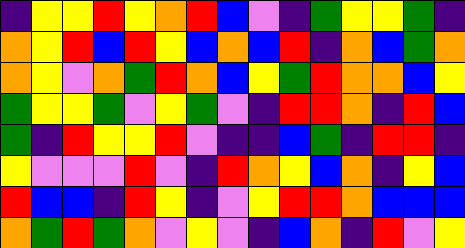[["indigo", "yellow", "yellow", "red", "yellow", "orange", "red", "blue", "violet", "indigo", "green", "yellow", "yellow", "green", "indigo"], ["orange", "yellow", "red", "blue", "red", "yellow", "blue", "orange", "blue", "red", "indigo", "orange", "blue", "green", "orange"], ["orange", "yellow", "violet", "orange", "green", "red", "orange", "blue", "yellow", "green", "red", "orange", "orange", "blue", "yellow"], ["green", "yellow", "yellow", "green", "violet", "yellow", "green", "violet", "indigo", "red", "red", "orange", "indigo", "red", "blue"], ["green", "indigo", "red", "yellow", "yellow", "red", "violet", "indigo", "indigo", "blue", "green", "indigo", "red", "red", "indigo"], ["yellow", "violet", "violet", "violet", "red", "violet", "indigo", "red", "orange", "yellow", "blue", "orange", "indigo", "yellow", "blue"], ["red", "blue", "blue", "indigo", "red", "yellow", "indigo", "violet", "yellow", "red", "red", "orange", "blue", "blue", "blue"], ["orange", "green", "red", "green", "orange", "violet", "yellow", "violet", "indigo", "blue", "orange", "indigo", "red", "violet", "yellow"]]